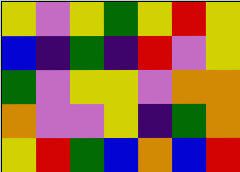[["yellow", "violet", "yellow", "green", "yellow", "red", "yellow"], ["blue", "indigo", "green", "indigo", "red", "violet", "yellow"], ["green", "violet", "yellow", "yellow", "violet", "orange", "orange"], ["orange", "violet", "violet", "yellow", "indigo", "green", "orange"], ["yellow", "red", "green", "blue", "orange", "blue", "red"]]